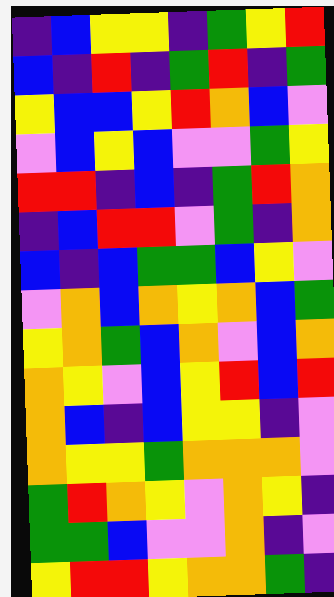[["indigo", "blue", "yellow", "yellow", "indigo", "green", "yellow", "red"], ["blue", "indigo", "red", "indigo", "green", "red", "indigo", "green"], ["yellow", "blue", "blue", "yellow", "red", "orange", "blue", "violet"], ["violet", "blue", "yellow", "blue", "violet", "violet", "green", "yellow"], ["red", "red", "indigo", "blue", "indigo", "green", "red", "orange"], ["indigo", "blue", "red", "red", "violet", "green", "indigo", "orange"], ["blue", "indigo", "blue", "green", "green", "blue", "yellow", "violet"], ["violet", "orange", "blue", "orange", "yellow", "orange", "blue", "green"], ["yellow", "orange", "green", "blue", "orange", "violet", "blue", "orange"], ["orange", "yellow", "violet", "blue", "yellow", "red", "blue", "red"], ["orange", "blue", "indigo", "blue", "yellow", "yellow", "indigo", "violet"], ["orange", "yellow", "yellow", "green", "orange", "orange", "orange", "violet"], ["green", "red", "orange", "yellow", "violet", "orange", "yellow", "indigo"], ["green", "green", "blue", "violet", "violet", "orange", "indigo", "violet"], ["yellow", "red", "red", "yellow", "orange", "orange", "green", "indigo"]]